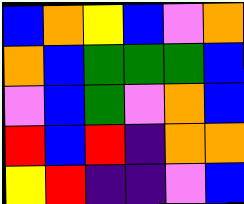[["blue", "orange", "yellow", "blue", "violet", "orange"], ["orange", "blue", "green", "green", "green", "blue"], ["violet", "blue", "green", "violet", "orange", "blue"], ["red", "blue", "red", "indigo", "orange", "orange"], ["yellow", "red", "indigo", "indigo", "violet", "blue"]]